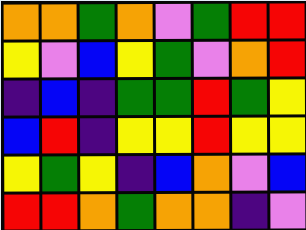[["orange", "orange", "green", "orange", "violet", "green", "red", "red"], ["yellow", "violet", "blue", "yellow", "green", "violet", "orange", "red"], ["indigo", "blue", "indigo", "green", "green", "red", "green", "yellow"], ["blue", "red", "indigo", "yellow", "yellow", "red", "yellow", "yellow"], ["yellow", "green", "yellow", "indigo", "blue", "orange", "violet", "blue"], ["red", "red", "orange", "green", "orange", "orange", "indigo", "violet"]]